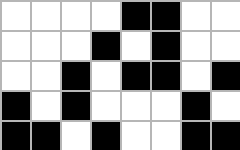[["white", "white", "white", "white", "black", "black", "white", "white"], ["white", "white", "white", "black", "white", "black", "white", "white"], ["white", "white", "black", "white", "black", "black", "white", "black"], ["black", "white", "black", "white", "white", "white", "black", "white"], ["black", "black", "white", "black", "white", "white", "black", "black"]]